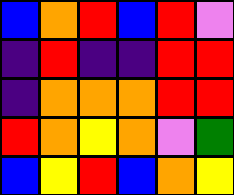[["blue", "orange", "red", "blue", "red", "violet"], ["indigo", "red", "indigo", "indigo", "red", "red"], ["indigo", "orange", "orange", "orange", "red", "red"], ["red", "orange", "yellow", "orange", "violet", "green"], ["blue", "yellow", "red", "blue", "orange", "yellow"]]